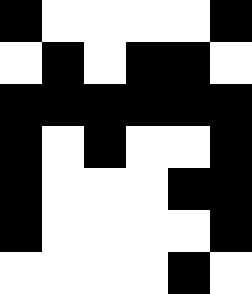[["black", "white", "white", "white", "white", "black"], ["white", "black", "white", "black", "black", "white"], ["black", "black", "black", "black", "black", "black"], ["black", "white", "black", "white", "white", "black"], ["black", "white", "white", "white", "black", "black"], ["black", "white", "white", "white", "white", "black"], ["white", "white", "white", "white", "black", "white"]]